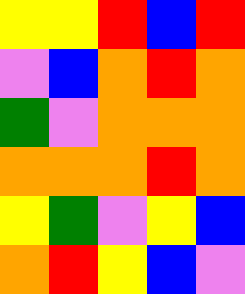[["yellow", "yellow", "red", "blue", "red"], ["violet", "blue", "orange", "red", "orange"], ["green", "violet", "orange", "orange", "orange"], ["orange", "orange", "orange", "red", "orange"], ["yellow", "green", "violet", "yellow", "blue"], ["orange", "red", "yellow", "blue", "violet"]]